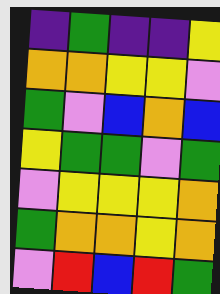[["indigo", "green", "indigo", "indigo", "yellow"], ["orange", "orange", "yellow", "yellow", "violet"], ["green", "violet", "blue", "orange", "blue"], ["yellow", "green", "green", "violet", "green"], ["violet", "yellow", "yellow", "yellow", "orange"], ["green", "orange", "orange", "yellow", "orange"], ["violet", "red", "blue", "red", "green"]]